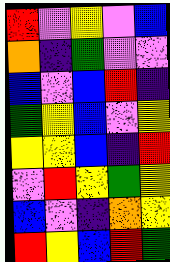[["red", "violet", "yellow", "violet", "blue"], ["orange", "indigo", "green", "violet", "violet"], ["blue", "violet", "blue", "red", "indigo"], ["green", "yellow", "blue", "violet", "yellow"], ["yellow", "yellow", "blue", "indigo", "red"], ["violet", "red", "yellow", "green", "yellow"], ["blue", "violet", "indigo", "orange", "yellow"], ["red", "yellow", "blue", "red", "green"]]